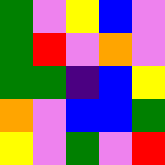[["green", "violet", "yellow", "blue", "violet"], ["green", "red", "violet", "orange", "violet"], ["green", "green", "indigo", "blue", "yellow"], ["orange", "violet", "blue", "blue", "green"], ["yellow", "violet", "green", "violet", "red"]]